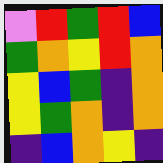[["violet", "red", "green", "red", "blue"], ["green", "orange", "yellow", "red", "orange"], ["yellow", "blue", "green", "indigo", "orange"], ["yellow", "green", "orange", "indigo", "orange"], ["indigo", "blue", "orange", "yellow", "indigo"]]